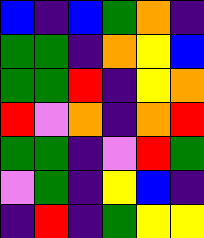[["blue", "indigo", "blue", "green", "orange", "indigo"], ["green", "green", "indigo", "orange", "yellow", "blue"], ["green", "green", "red", "indigo", "yellow", "orange"], ["red", "violet", "orange", "indigo", "orange", "red"], ["green", "green", "indigo", "violet", "red", "green"], ["violet", "green", "indigo", "yellow", "blue", "indigo"], ["indigo", "red", "indigo", "green", "yellow", "yellow"]]